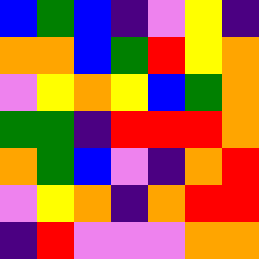[["blue", "green", "blue", "indigo", "violet", "yellow", "indigo"], ["orange", "orange", "blue", "green", "red", "yellow", "orange"], ["violet", "yellow", "orange", "yellow", "blue", "green", "orange"], ["green", "green", "indigo", "red", "red", "red", "orange"], ["orange", "green", "blue", "violet", "indigo", "orange", "red"], ["violet", "yellow", "orange", "indigo", "orange", "red", "red"], ["indigo", "red", "violet", "violet", "violet", "orange", "orange"]]